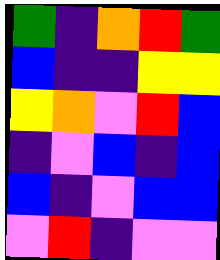[["green", "indigo", "orange", "red", "green"], ["blue", "indigo", "indigo", "yellow", "yellow"], ["yellow", "orange", "violet", "red", "blue"], ["indigo", "violet", "blue", "indigo", "blue"], ["blue", "indigo", "violet", "blue", "blue"], ["violet", "red", "indigo", "violet", "violet"]]